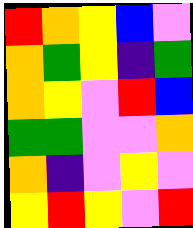[["red", "orange", "yellow", "blue", "violet"], ["orange", "green", "yellow", "indigo", "green"], ["orange", "yellow", "violet", "red", "blue"], ["green", "green", "violet", "violet", "orange"], ["orange", "indigo", "violet", "yellow", "violet"], ["yellow", "red", "yellow", "violet", "red"]]